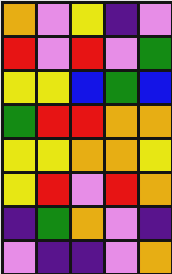[["orange", "violet", "yellow", "indigo", "violet"], ["red", "violet", "red", "violet", "green"], ["yellow", "yellow", "blue", "green", "blue"], ["green", "red", "red", "orange", "orange"], ["yellow", "yellow", "orange", "orange", "yellow"], ["yellow", "red", "violet", "red", "orange"], ["indigo", "green", "orange", "violet", "indigo"], ["violet", "indigo", "indigo", "violet", "orange"]]